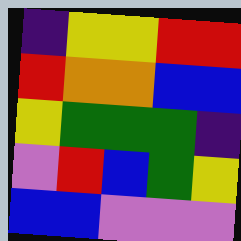[["indigo", "yellow", "yellow", "red", "red"], ["red", "orange", "orange", "blue", "blue"], ["yellow", "green", "green", "green", "indigo"], ["violet", "red", "blue", "green", "yellow"], ["blue", "blue", "violet", "violet", "violet"]]